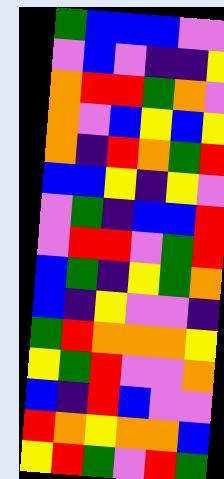[["green", "blue", "blue", "blue", "violet", "violet"], ["violet", "blue", "violet", "indigo", "indigo", "yellow"], ["orange", "red", "red", "green", "orange", "violet"], ["orange", "violet", "blue", "yellow", "blue", "yellow"], ["orange", "indigo", "red", "orange", "green", "red"], ["blue", "blue", "yellow", "indigo", "yellow", "violet"], ["violet", "green", "indigo", "blue", "blue", "red"], ["violet", "red", "red", "violet", "green", "red"], ["blue", "green", "indigo", "yellow", "green", "orange"], ["blue", "indigo", "yellow", "violet", "violet", "indigo"], ["green", "red", "orange", "orange", "orange", "yellow"], ["yellow", "green", "red", "violet", "violet", "orange"], ["blue", "indigo", "red", "blue", "violet", "violet"], ["red", "orange", "yellow", "orange", "orange", "blue"], ["yellow", "red", "green", "violet", "red", "green"]]